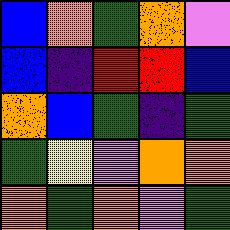[["blue", "orange", "green", "orange", "violet"], ["blue", "indigo", "red", "red", "blue"], ["orange", "blue", "green", "indigo", "green"], ["green", "yellow", "violet", "orange", "orange"], ["orange", "green", "orange", "violet", "green"]]